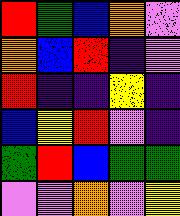[["red", "green", "blue", "orange", "violet"], ["orange", "blue", "red", "indigo", "violet"], ["red", "indigo", "indigo", "yellow", "indigo"], ["blue", "yellow", "red", "violet", "indigo"], ["green", "red", "blue", "green", "green"], ["violet", "violet", "orange", "violet", "yellow"]]